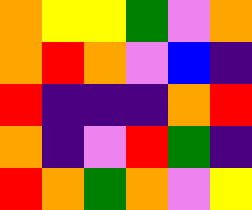[["orange", "yellow", "yellow", "green", "violet", "orange"], ["orange", "red", "orange", "violet", "blue", "indigo"], ["red", "indigo", "indigo", "indigo", "orange", "red"], ["orange", "indigo", "violet", "red", "green", "indigo"], ["red", "orange", "green", "orange", "violet", "yellow"]]